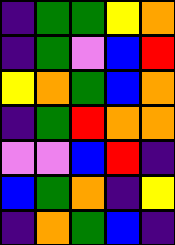[["indigo", "green", "green", "yellow", "orange"], ["indigo", "green", "violet", "blue", "red"], ["yellow", "orange", "green", "blue", "orange"], ["indigo", "green", "red", "orange", "orange"], ["violet", "violet", "blue", "red", "indigo"], ["blue", "green", "orange", "indigo", "yellow"], ["indigo", "orange", "green", "blue", "indigo"]]